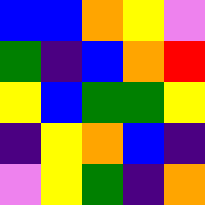[["blue", "blue", "orange", "yellow", "violet"], ["green", "indigo", "blue", "orange", "red"], ["yellow", "blue", "green", "green", "yellow"], ["indigo", "yellow", "orange", "blue", "indigo"], ["violet", "yellow", "green", "indigo", "orange"]]